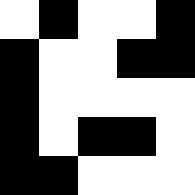[["white", "black", "white", "white", "black"], ["black", "white", "white", "black", "black"], ["black", "white", "white", "white", "white"], ["black", "white", "black", "black", "white"], ["black", "black", "white", "white", "white"]]